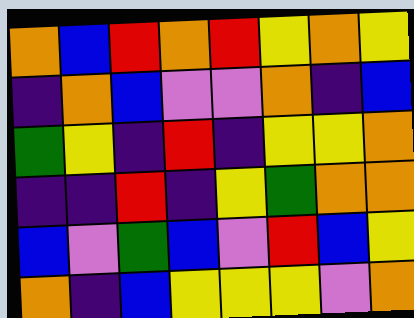[["orange", "blue", "red", "orange", "red", "yellow", "orange", "yellow"], ["indigo", "orange", "blue", "violet", "violet", "orange", "indigo", "blue"], ["green", "yellow", "indigo", "red", "indigo", "yellow", "yellow", "orange"], ["indigo", "indigo", "red", "indigo", "yellow", "green", "orange", "orange"], ["blue", "violet", "green", "blue", "violet", "red", "blue", "yellow"], ["orange", "indigo", "blue", "yellow", "yellow", "yellow", "violet", "orange"]]